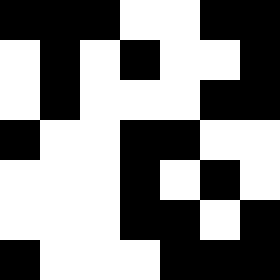[["black", "black", "black", "white", "white", "black", "black"], ["white", "black", "white", "black", "white", "white", "black"], ["white", "black", "white", "white", "white", "black", "black"], ["black", "white", "white", "black", "black", "white", "white"], ["white", "white", "white", "black", "white", "black", "white"], ["white", "white", "white", "black", "black", "white", "black"], ["black", "white", "white", "white", "black", "black", "black"]]